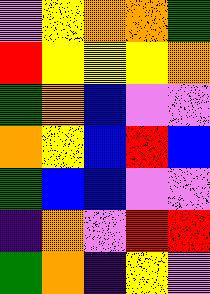[["violet", "yellow", "orange", "orange", "green"], ["red", "yellow", "yellow", "yellow", "orange"], ["green", "orange", "blue", "violet", "violet"], ["orange", "yellow", "blue", "red", "blue"], ["green", "blue", "blue", "violet", "violet"], ["indigo", "orange", "violet", "red", "red"], ["green", "orange", "indigo", "yellow", "violet"]]